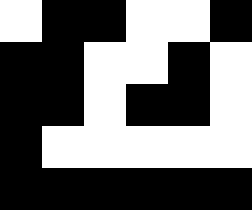[["white", "black", "black", "white", "white", "black"], ["black", "black", "white", "white", "black", "white"], ["black", "black", "white", "black", "black", "white"], ["black", "white", "white", "white", "white", "white"], ["black", "black", "black", "black", "black", "black"]]